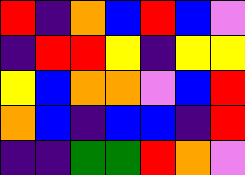[["red", "indigo", "orange", "blue", "red", "blue", "violet"], ["indigo", "red", "red", "yellow", "indigo", "yellow", "yellow"], ["yellow", "blue", "orange", "orange", "violet", "blue", "red"], ["orange", "blue", "indigo", "blue", "blue", "indigo", "red"], ["indigo", "indigo", "green", "green", "red", "orange", "violet"]]